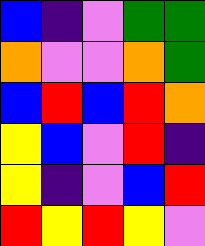[["blue", "indigo", "violet", "green", "green"], ["orange", "violet", "violet", "orange", "green"], ["blue", "red", "blue", "red", "orange"], ["yellow", "blue", "violet", "red", "indigo"], ["yellow", "indigo", "violet", "blue", "red"], ["red", "yellow", "red", "yellow", "violet"]]